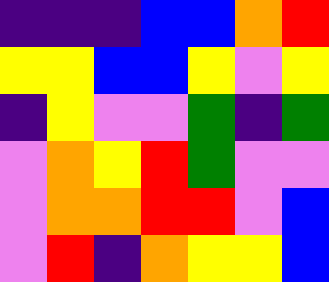[["indigo", "indigo", "indigo", "blue", "blue", "orange", "red"], ["yellow", "yellow", "blue", "blue", "yellow", "violet", "yellow"], ["indigo", "yellow", "violet", "violet", "green", "indigo", "green"], ["violet", "orange", "yellow", "red", "green", "violet", "violet"], ["violet", "orange", "orange", "red", "red", "violet", "blue"], ["violet", "red", "indigo", "orange", "yellow", "yellow", "blue"]]